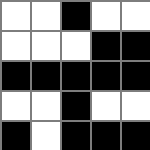[["white", "white", "black", "white", "white"], ["white", "white", "white", "black", "black"], ["black", "black", "black", "black", "black"], ["white", "white", "black", "white", "white"], ["black", "white", "black", "black", "black"]]